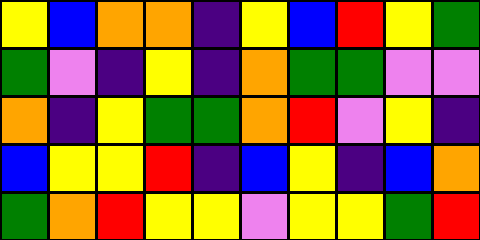[["yellow", "blue", "orange", "orange", "indigo", "yellow", "blue", "red", "yellow", "green"], ["green", "violet", "indigo", "yellow", "indigo", "orange", "green", "green", "violet", "violet"], ["orange", "indigo", "yellow", "green", "green", "orange", "red", "violet", "yellow", "indigo"], ["blue", "yellow", "yellow", "red", "indigo", "blue", "yellow", "indigo", "blue", "orange"], ["green", "orange", "red", "yellow", "yellow", "violet", "yellow", "yellow", "green", "red"]]